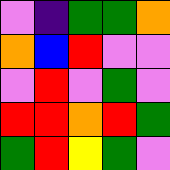[["violet", "indigo", "green", "green", "orange"], ["orange", "blue", "red", "violet", "violet"], ["violet", "red", "violet", "green", "violet"], ["red", "red", "orange", "red", "green"], ["green", "red", "yellow", "green", "violet"]]